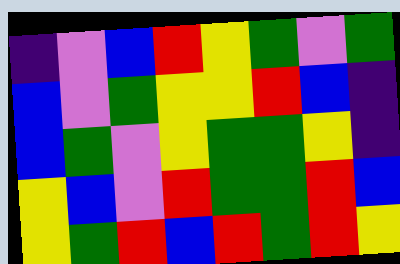[["indigo", "violet", "blue", "red", "yellow", "green", "violet", "green"], ["blue", "violet", "green", "yellow", "yellow", "red", "blue", "indigo"], ["blue", "green", "violet", "yellow", "green", "green", "yellow", "indigo"], ["yellow", "blue", "violet", "red", "green", "green", "red", "blue"], ["yellow", "green", "red", "blue", "red", "green", "red", "yellow"]]